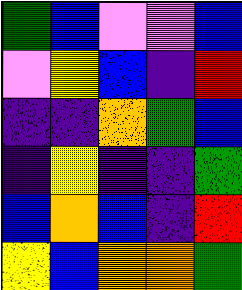[["green", "blue", "violet", "violet", "blue"], ["violet", "yellow", "blue", "indigo", "red"], ["indigo", "indigo", "orange", "green", "blue"], ["indigo", "yellow", "indigo", "indigo", "green"], ["blue", "orange", "blue", "indigo", "red"], ["yellow", "blue", "orange", "orange", "green"]]